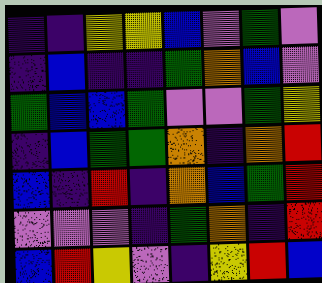[["indigo", "indigo", "yellow", "yellow", "blue", "violet", "green", "violet"], ["indigo", "blue", "indigo", "indigo", "green", "orange", "blue", "violet"], ["green", "blue", "blue", "green", "violet", "violet", "green", "yellow"], ["indigo", "blue", "green", "green", "orange", "indigo", "orange", "red"], ["blue", "indigo", "red", "indigo", "orange", "blue", "green", "red"], ["violet", "violet", "violet", "indigo", "green", "orange", "indigo", "red"], ["blue", "red", "yellow", "violet", "indigo", "yellow", "red", "blue"]]